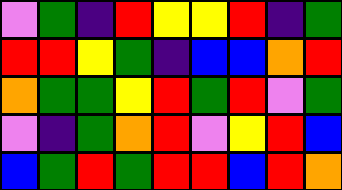[["violet", "green", "indigo", "red", "yellow", "yellow", "red", "indigo", "green"], ["red", "red", "yellow", "green", "indigo", "blue", "blue", "orange", "red"], ["orange", "green", "green", "yellow", "red", "green", "red", "violet", "green"], ["violet", "indigo", "green", "orange", "red", "violet", "yellow", "red", "blue"], ["blue", "green", "red", "green", "red", "red", "blue", "red", "orange"]]